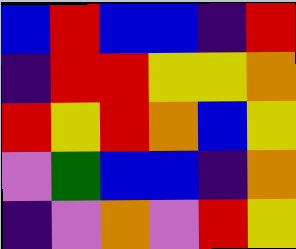[["blue", "red", "blue", "blue", "indigo", "red"], ["indigo", "red", "red", "yellow", "yellow", "orange"], ["red", "yellow", "red", "orange", "blue", "yellow"], ["violet", "green", "blue", "blue", "indigo", "orange"], ["indigo", "violet", "orange", "violet", "red", "yellow"]]